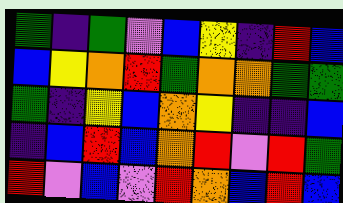[["green", "indigo", "green", "violet", "blue", "yellow", "indigo", "red", "blue"], ["blue", "yellow", "orange", "red", "green", "orange", "orange", "green", "green"], ["green", "indigo", "yellow", "blue", "orange", "yellow", "indigo", "indigo", "blue"], ["indigo", "blue", "red", "blue", "orange", "red", "violet", "red", "green"], ["red", "violet", "blue", "violet", "red", "orange", "blue", "red", "blue"]]